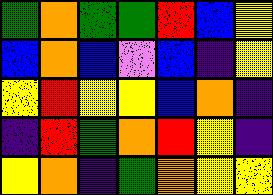[["green", "orange", "green", "green", "red", "blue", "yellow"], ["blue", "orange", "blue", "violet", "blue", "indigo", "yellow"], ["yellow", "red", "yellow", "yellow", "blue", "orange", "indigo"], ["indigo", "red", "green", "orange", "red", "yellow", "indigo"], ["yellow", "orange", "indigo", "green", "orange", "yellow", "yellow"]]